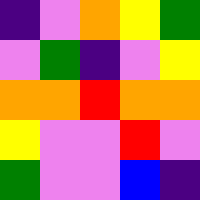[["indigo", "violet", "orange", "yellow", "green"], ["violet", "green", "indigo", "violet", "yellow"], ["orange", "orange", "red", "orange", "orange"], ["yellow", "violet", "violet", "red", "violet"], ["green", "violet", "violet", "blue", "indigo"]]